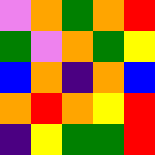[["violet", "orange", "green", "orange", "red"], ["green", "violet", "orange", "green", "yellow"], ["blue", "orange", "indigo", "orange", "blue"], ["orange", "red", "orange", "yellow", "red"], ["indigo", "yellow", "green", "green", "red"]]